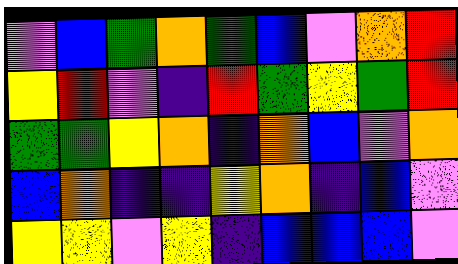[["violet", "blue", "green", "orange", "green", "blue", "violet", "orange", "red"], ["yellow", "red", "violet", "indigo", "red", "green", "yellow", "green", "red"], ["green", "green", "yellow", "orange", "indigo", "orange", "blue", "violet", "orange"], ["blue", "orange", "indigo", "indigo", "yellow", "orange", "indigo", "blue", "violet"], ["yellow", "yellow", "violet", "yellow", "indigo", "blue", "blue", "blue", "violet"]]